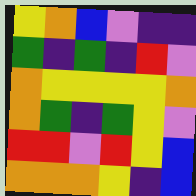[["yellow", "orange", "blue", "violet", "indigo", "indigo"], ["green", "indigo", "green", "indigo", "red", "violet"], ["orange", "yellow", "yellow", "yellow", "yellow", "orange"], ["orange", "green", "indigo", "green", "yellow", "violet"], ["red", "red", "violet", "red", "yellow", "blue"], ["orange", "orange", "orange", "yellow", "indigo", "blue"]]